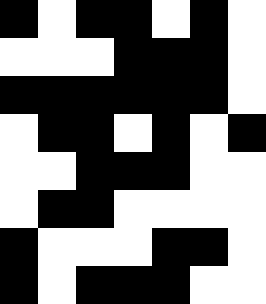[["black", "white", "black", "black", "white", "black", "white"], ["white", "white", "white", "black", "black", "black", "white"], ["black", "black", "black", "black", "black", "black", "white"], ["white", "black", "black", "white", "black", "white", "black"], ["white", "white", "black", "black", "black", "white", "white"], ["white", "black", "black", "white", "white", "white", "white"], ["black", "white", "white", "white", "black", "black", "white"], ["black", "white", "black", "black", "black", "white", "white"]]